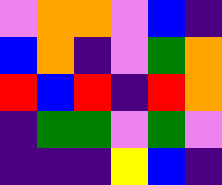[["violet", "orange", "orange", "violet", "blue", "indigo"], ["blue", "orange", "indigo", "violet", "green", "orange"], ["red", "blue", "red", "indigo", "red", "orange"], ["indigo", "green", "green", "violet", "green", "violet"], ["indigo", "indigo", "indigo", "yellow", "blue", "indigo"]]